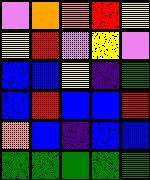[["violet", "orange", "orange", "red", "yellow"], ["yellow", "red", "violet", "yellow", "violet"], ["blue", "blue", "yellow", "indigo", "green"], ["blue", "red", "blue", "blue", "red"], ["orange", "blue", "indigo", "blue", "blue"], ["green", "green", "green", "green", "green"]]